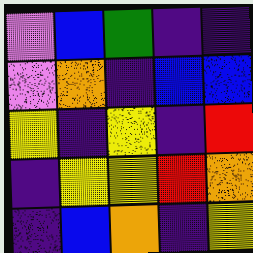[["violet", "blue", "green", "indigo", "indigo"], ["violet", "orange", "indigo", "blue", "blue"], ["yellow", "indigo", "yellow", "indigo", "red"], ["indigo", "yellow", "yellow", "red", "orange"], ["indigo", "blue", "orange", "indigo", "yellow"]]